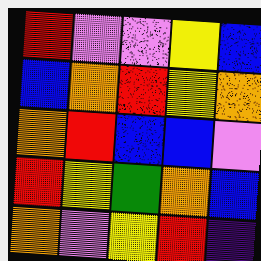[["red", "violet", "violet", "yellow", "blue"], ["blue", "orange", "red", "yellow", "orange"], ["orange", "red", "blue", "blue", "violet"], ["red", "yellow", "green", "orange", "blue"], ["orange", "violet", "yellow", "red", "indigo"]]